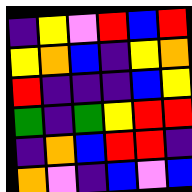[["indigo", "yellow", "violet", "red", "blue", "red"], ["yellow", "orange", "blue", "indigo", "yellow", "orange"], ["red", "indigo", "indigo", "indigo", "blue", "yellow"], ["green", "indigo", "green", "yellow", "red", "red"], ["indigo", "orange", "blue", "red", "red", "indigo"], ["orange", "violet", "indigo", "blue", "violet", "blue"]]